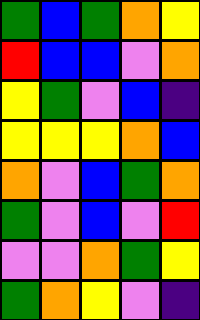[["green", "blue", "green", "orange", "yellow"], ["red", "blue", "blue", "violet", "orange"], ["yellow", "green", "violet", "blue", "indigo"], ["yellow", "yellow", "yellow", "orange", "blue"], ["orange", "violet", "blue", "green", "orange"], ["green", "violet", "blue", "violet", "red"], ["violet", "violet", "orange", "green", "yellow"], ["green", "orange", "yellow", "violet", "indigo"]]